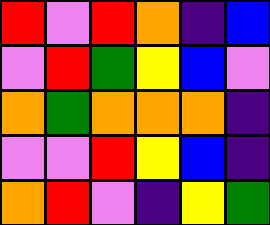[["red", "violet", "red", "orange", "indigo", "blue"], ["violet", "red", "green", "yellow", "blue", "violet"], ["orange", "green", "orange", "orange", "orange", "indigo"], ["violet", "violet", "red", "yellow", "blue", "indigo"], ["orange", "red", "violet", "indigo", "yellow", "green"]]